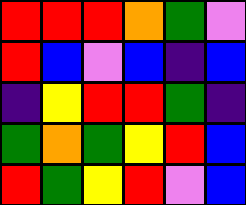[["red", "red", "red", "orange", "green", "violet"], ["red", "blue", "violet", "blue", "indigo", "blue"], ["indigo", "yellow", "red", "red", "green", "indigo"], ["green", "orange", "green", "yellow", "red", "blue"], ["red", "green", "yellow", "red", "violet", "blue"]]